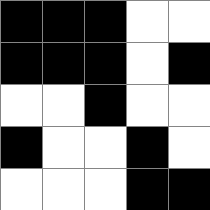[["black", "black", "black", "white", "white"], ["black", "black", "black", "white", "black"], ["white", "white", "black", "white", "white"], ["black", "white", "white", "black", "white"], ["white", "white", "white", "black", "black"]]